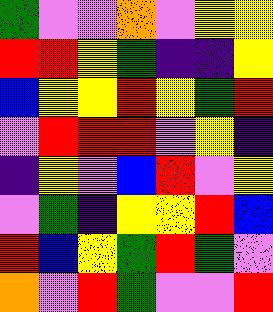[["green", "violet", "violet", "orange", "violet", "yellow", "yellow"], ["red", "red", "yellow", "green", "indigo", "indigo", "yellow"], ["blue", "yellow", "yellow", "red", "yellow", "green", "red"], ["violet", "red", "red", "red", "violet", "yellow", "indigo"], ["indigo", "yellow", "violet", "blue", "red", "violet", "yellow"], ["violet", "green", "indigo", "yellow", "yellow", "red", "blue"], ["red", "blue", "yellow", "green", "red", "green", "violet"], ["orange", "violet", "red", "green", "violet", "violet", "red"]]